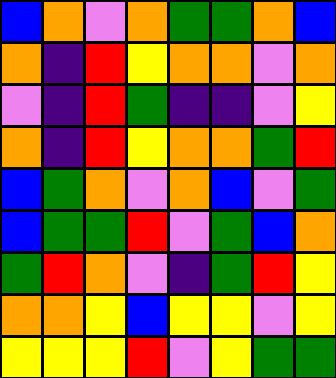[["blue", "orange", "violet", "orange", "green", "green", "orange", "blue"], ["orange", "indigo", "red", "yellow", "orange", "orange", "violet", "orange"], ["violet", "indigo", "red", "green", "indigo", "indigo", "violet", "yellow"], ["orange", "indigo", "red", "yellow", "orange", "orange", "green", "red"], ["blue", "green", "orange", "violet", "orange", "blue", "violet", "green"], ["blue", "green", "green", "red", "violet", "green", "blue", "orange"], ["green", "red", "orange", "violet", "indigo", "green", "red", "yellow"], ["orange", "orange", "yellow", "blue", "yellow", "yellow", "violet", "yellow"], ["yellow", "yellow", "yellow", "red", "violet", "yellow", "green", "green"]]